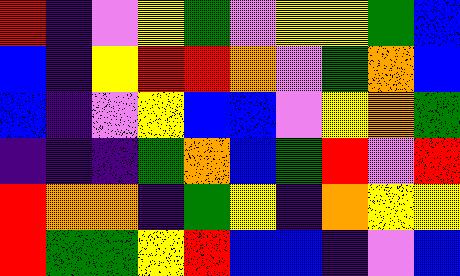[["red", "indigo", "violet", "yellow", "green", "violet", "yellow", "yellow", "green", "blue"], ["blue", "indigo", "yellow", "red", "red", "orange", "violet", "green", "orange", "blue"], ["blue", "indigo", "violet", "yellow", "blue", "blue", "violet", "yellow", "orange", "green"], ["indigo", "indigo", "indigo", "green", "orange", "blue", "green", "red", "violet", "red"], ["red", "orange", "orange", "indigo", "green", "yellow", "indigo", "orange", "yellow", "yellow"], ["red", "green", "green", "yellow", "red", "blue", "blue", "indigo", "violet", "blue"]]